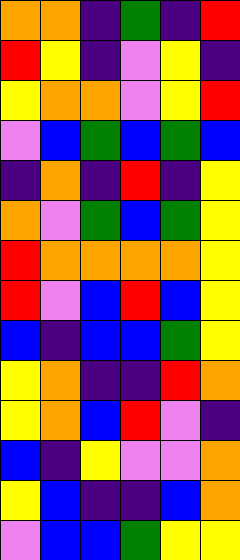[["orange", "orange", "indigo", "green", "indigo", "red"], ["red", "yellow", "indigo", "violet", "yellow", "indigo"], ["yellow", "orange", "orange", "violet", "yellow", "red"], ["violet", "blue", "green", "blue", "green", "blue"], ["indigo", "orange", "indigo", "red", "indigo", "yellow"], ["orange", "violet", "green", "blue", "green", "yellow"], ["red", "orange", "orange", "orange", "orange", "yellow"], ["red", "violet", "blue", "red", "blue", "yellow"], ["blue", "indigo", "blue", "blue", "green", "yellow"], ["yellow", "orange", "indigo", "indigo", "red", "orange"], ["yellow", "orange", "blue", "red", "violet", "indigo"], ["blue", "indigo", "yellow", "violet", "violet", "orange"], ["yellow", "blue", "indigo", "indigo", "blue", "orange"], ["violet", "blue", "blue", "green", "yellow", "yellow"]]